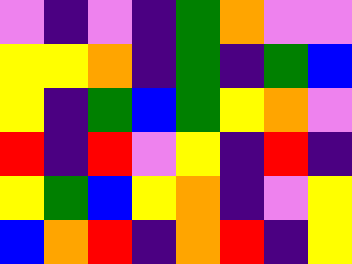[["violet", "indigo", "violet", "indigo", "green", "orange", "violet", "violet"], ["yellow", "yellow", "orange", "indigo", "green", "indigo", "green", "blue"], ["yellow", "indigo", "green", "blue", "green", "yellow", "orange", "violet"], ["red", "indigo", "red", "violet", "yellow", "indigo", "red", "indigo"], ["yellow", "green", "blue", "yellow", "orange", "indigo", "violet", "yellow"], ["blue", "orange", "red", "indigo", "orange", "red", "indigo", "yellow"]]